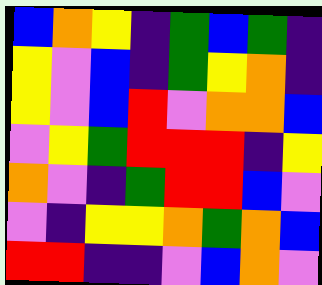[["blue", "orange", "yellow", "indigo", "green", "blue", "green", "indigo"], ["yellow", "violet", "blue", "indigo", "green", "yellow", "orange", "indigo"], ["yellow", "violet", "blue", "red", "violet", "orange", "orange", "blue"], ["violet", "yellow", "green", "red", "red", "red", "indigo", "yellow"], ["orange", "violet", "indigo", "green", "red", "red", "blue", "violet"], ["violet", "indigo", "yellow", "yellow", "orange", "green", "orange", "blue"], ["red", "red", "indigo", "indigo", "violet", "blue", "orange", "violet"]]